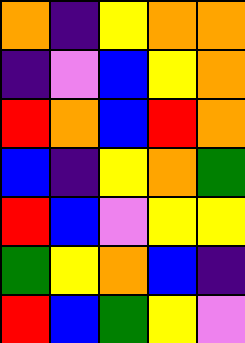[["orange", "indigo", "yellow", "orange", "orange"], ["indigo", "violet", "blue", "yellow", "orange"], ["red", "orange", "blue", "red", "orange"], ["blue", "indigo", "yellow", "orange", "green"], ["red", "blue", "violet", "yellow", "yellow"], ["green", "yellow", "orange", "blue", "indigo"], ["red", "blue", "green", "yellow", "violet"]]